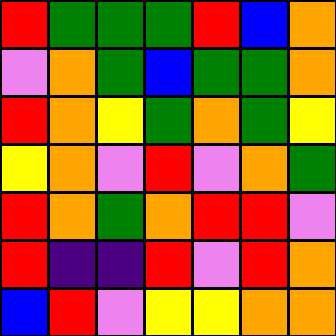[["red", "green", "green", "green", "red", "blue", "orange"], ["violet", "orange", "green", "blue", "green", "green", "orange"], ["red", "orange", "yellow", "green", "orange", "green", "yellow"], ["yellow", "orange", "violet", "red", "violet", "orange", "green"], ["red", "orange", "green", "orange", "red", "red", "violet"], ["red", "indigo", "indigo", "red", "violet", "red", "orange"], ["blue", "red", "violet", "yellow", "yellow", "orange", "orange"]]